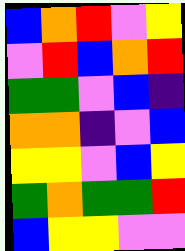[["blue", "orange", "red", "violet", "yellow"], ["violet", "red", "blue", "orange", "red"], ["green", "green", "violet", "blue", "indigo"], ["orange", "orange", "indigo", "violet", "blue"], ["yellow", "yellow", "violet", "blue", "yellow"], ["green", "orange", "green", "green", "red"], ["blue", "yellow", "yellow", "violet", "violet"]]